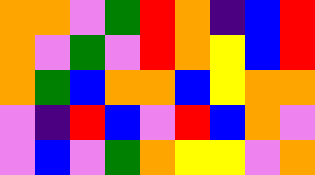[["orange", "orange", "violet", "green", "red", "orange", "indigo", "blue", "red"], ["orange", "violet", "green", "violet", "red", "orange", "yellow", "blue", "red"], ["orange", "green", "blue", "orange", "orange", "blue", "yellow", "orange", "orange"], ["violet", "indigo", "red", "blue", "violet", "red", "blue", "orange", "violet"], ["violet", "blue", "violet", "green", "orange", "yellow", "yellow", "violet", "orange"]]